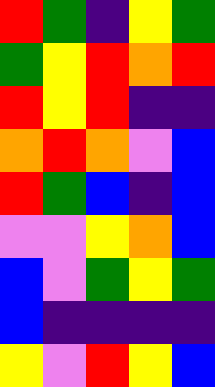[["red", "green", "indigo", "yellow", "green"], ["green", "yellow", "red", "orange", "red"], ["red", "yellow", "red", "indigo", "indigo"], ["orange", "red", "orange", "violet", "blue"], ["red", "green", "blue", "indigo", "blue"], ["violet", "violet", "yellow", "orange", "blue"], ["blue", "violet", "green", "yellow", "green"], ["blue", "indigo", "indigo", "indigo", "indigo"], ["yellow", "violet", "red", "yellow", "blue"]]